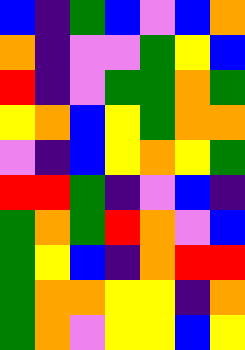[["blue", "indigo", "green", "blue", "violet", "blue", "orange"], ["orange", "indigo", "violet", "violet", "green", "yellow", "blue"], ["red", "indigo", "violet", "green", "green", "orange", "green"], ["yellow", "orange", "blue", "yellow", "green", "orange", "orange"], ["violet", "indigo", "blue", "yellow", "orange", "yellow", "green"], ["red", "red", "green", "indigo", "violet", "blue", "indigo"], ["green", "orange", "green", "red", "orange", "violet", "blue"], ["green", "yellow", "blue", "indigo", "orange", "red", "red"], ["green", "orange", "orange", "yellow", "yellow", "indigo", "orange"], ["green", "orange", "violet", "yellow", "yellow", "blue", "yellow"]]